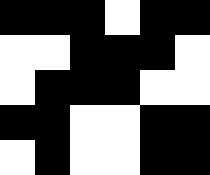[["black", "black", "black", "white", "black", "black"], ["white", "white", "black", "black", "black", "white"], ["white", "black", "black", "black", "white", "white"], ["black", "black", "white", "white", "black", "black"], ["white", "black", "white", "white", "black", "black"]]